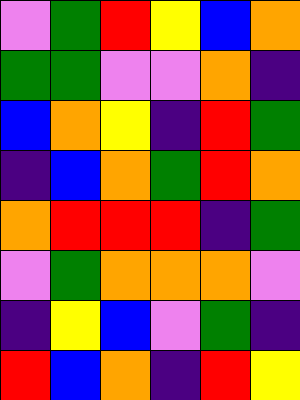[["violet", "green", "red", "yellow", "blue", "orange"], ["green", "green", "violet", "violet", "orange", "indigo"], ["blue", "orange", "yellow", "indigo", "red", "green"], ["indigo", "blue", "orange", "green", "red", "orange"], ["orange", "red", "red", "red", "indigo", "green"], ["violet", "green", "orange", "orange", "orange", "violet"], ["indigo", "yellow", "blue", "violet", "green", "indigo"], ["red", "blue", "orange", "indigo", "red", "yellow"]]